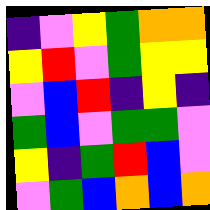[["indigo", "violet", "yellow", "green", "orange", "orange"], ["yellow", "red", "violet", "green", "yellow", "yellow"], ["violet", "blue", "red", "indigo", "yellow", "indigo"], ["green", "blue", "violet", "green", "green", "violet"], ["yellow", "indigo", "green", "red", "blue", "violet"], ["violet", "green", "blue", "orange", "blue", "orange"]]